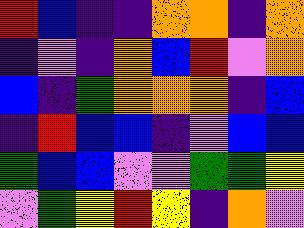[["red", "blue", "indigo", "indigo", "orange", "orange", "indigo", "orange"], ["indigo", "violet", "indigo", "orange", "blue", "red", "violet", "orange"], ["blue", "indigo", "green", "orange", "orange", "orange", "indigo", "blue"], ["indigo", "red", "blue", "blue", "indigo", "violet", "blue", "blue"], ["green", "blue", "blue", "violet", "violet", "green", "green", "yellow"], ["violet", "green", "yellow", "red", "yellow", "indigo", "orange", "violet"]]